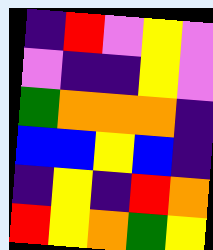[["indigo", "red", "violet", "yellow", "violet"], ["violet", "indigo", "indigo", "yellow", "violet"], ["green", "orange", "orange", "orange", "indigo"], ["blue", "blue", "yellow", "blue", "indigo"], ["indigo", "yellow", "indigo", "red", "orange"], ["red", "yellow", "orange", "green", "yellow"]]